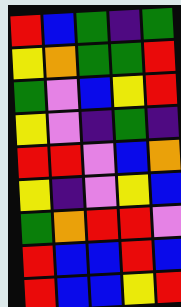[["red", "blue", "green", "indigo", "green"], ["yellow", "orange", "green", "green", "red"], ["green", "violet", "blue", "yellow", "red"], ["yellow", "violet", "indigo", "green", "indigo"], ["red", "red", "violet", "blue", "orange"], ["yellow", "indigo", "violet", "yellow", "blue"], ["green", "orange", "red", "red", "violet"], ["red", "blue", "blue", "red", "blue"], ["red", "blue", "blue", "yellow", "red"]]